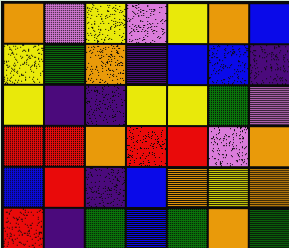[["orange", "violet", "yellow", "violet", "yellow", "orange", "blue"], ["yellow", "green", "orange", "indigo", "blue", "blue", "indigo"], ["yellow", "indigo", "indigo", "yellow", "yellow", "green", "violet"], ["red", "red", "orange", "red", "red", "violet", "orange"], ["blue", "red", "indigo", "blue", "orange", "yellow", "orange"], ["red", "indigo", "green", "blue", "green", "orange", "green"]]